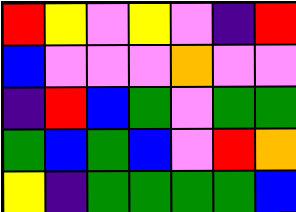[["red", "yellow", "violet", "yellow", "violet", "indigo", "red"], ["blue", "violet", "violet", "violet", "orange", "violet", "violet"], ["indigo", "red", "blue", "green", "violet", "green", "green"], ["green", "blue", "green", "blue", "violet", "red", "orange"], ["yellow", "indigo", "green", "green", "green", "green", "blue"]]